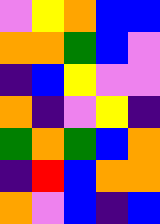[["violet", "yellow", "orange", "blue", "blue"], ["orange", "orange", "green", "blue", "violet"], ["indigo", "blue", "yellow", "violet", "violet"], ["orange", "indigo", "violet", "yellow", "indigo"], ["green", "orange", "green", "blue", "orange"], ["indigo", "red", "blue", "orange", "orange"], ["orange", "violet", "blue", "indigo", "blue"]]